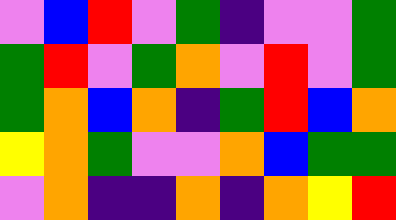[["violet", "blue", "red", "violet", "green", "indigo", "violet", "violet", "green"], ["green", "red", "violet", "green", "orange", "violet", "red", "violet", "green"], ["green", "orange", "blue", "orange", "indigo", "green", "red", "blue", "orange"], ["yellow", "orange", "green", "violet", "violet", "orange", "blue", "green", "green"], ["violet", "orange", "indigo", "indigo", "orange", "indigo", "orange", "yellow", "red"]]